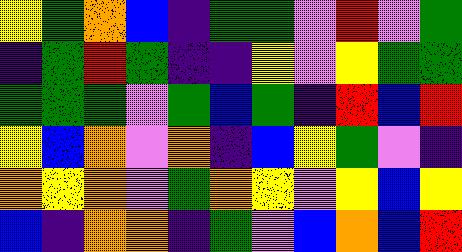[["yellow", "green", "orange", "blue", "indigo", "green", "green", "violet", "red", "violet", "green"], ["indigo", "green", "red", "green", "indigo", "indigo", "yellow", "violet", "yellow", "green", "green"], ["green", "green", "green", "violet", "green", "blue", "green", "indigo", "red", "blue", "red"], ["yellow", "blue", "orange", "violet", "orange", "indigo", "blue", "yellow", "green", "violet", "indigo"], ["orange", "yellow", "orange", "violet", "green", "orange", "yellow", "violet", "yellow", "blue", "yellow"], ["blue", "indigo", "orange", "orange", "indigo", "green", "violet", "blue", "orange", "blue", "red"]]